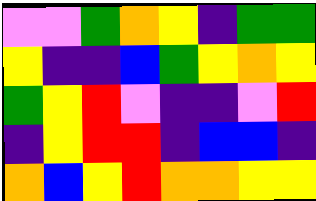[["violet", "violet", "green", "orange", "yellow", "indigo", "green", "green"], ["yellow", "indigo", "indigo", "blue", "green", "yellow", "orange", "yellow"], ["green", "yellow", "red", "violet", "indigo", "indigo", "violet", "red"], ["indigo", "yellow", "red", "red", "indigo", "blue", "blue", "indigo"], ["orange", "blue", "yellow", "red", "orange", "orange", "yellow", "yellow"]]